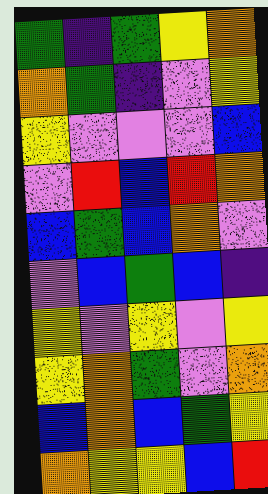[["green", "indigo", "green", "yellow", "orange"], ["orange", "green", "indigo", "violet", "yellow"], ["yellow", "violet", "violet", "violet", "blue"], ["violet", "red", "blue", "red", "orange"], ["blue", "green", "blue", "orange", "violet"], ["violet", "blue", "green", "blue", "indigo"], ["yellow", "violet", "yellow", "violet", "yellow"], ["yellow", "orange", "green", "violet", "orange"], ["blue", "orange", "blue", "green", "yellow"], ["orange", "yellow", "yellow", "blue", "red"]]